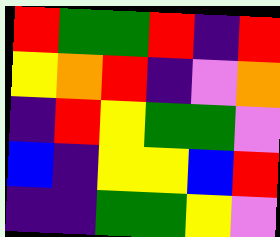[["red", "green", "green", "red", "indigo", "red"], ["yellow", "orange", "red", "indigo", "violet", "orange"], ["indigo", "red", "yellow", "green", "green", "violet"], ["blue", "indigo", "yellow", "yellow", "blue", "red"], ["indigo", "indigo", "green", "green", "yellow", "violet"]]